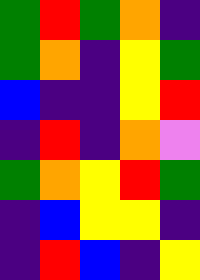[["green", "red", "green", "orange", "indigo"], ["green", "orange", "indigo", "yellow", "green"], ["blue", "indigo", "indigo", "yellow", "red"], ["indigo", "red", "indigo", "orange", "violet"], ["green", "orange", "yellow", "red", "green"], ["indigo", "blue", "yellow", "yellow", "indigo"], ["indigo", "red", "blue", "indigo", "yellow"]]